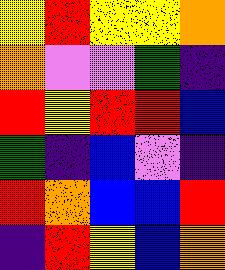[["yellow", "red", "yellow", "yellow", "orange"], ["orange", "violet", "violet", "green", "indigo"], ["red", "yellow", "red", "red", "blue"], ["green", "indigo", "blue", "violet", "indigo"], ["red", "orange", "blue", "blue", "red"], ["indigo", "red", "yellow", "blue", "orange"]]